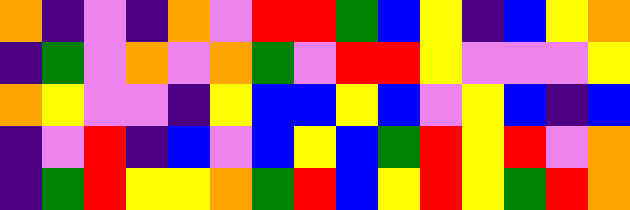[["orange", "indigo", "violet", "indigo", "orange", "violet", "red", "red", "green", "blue", "yellow", "indigo", "blue", "yellow", "orange"], ["indigo", "green", "violet", "orange", "violet", "orange", "green", "violet", "red", "red", "yellow", "violet", "violet", "violet", "yellow"], ["orange", "yellow", "violet", "violet", "indigo", "yellow", "blue", "blue", "yellow", "blue", "violet", "yellow", "blue", "indigo", "blue"], ["indigo", "violet", "red", "indigo", "blue", "violet", "blue", "yellow", "blue", "green", "red", "yellow", "red", "violet", "orange"], ["indigo", "green", "red", "yellow", "yellow", "orange", "green", "red", "blue", "yellow", "red", "yellow", "green", "red", "orange"]]